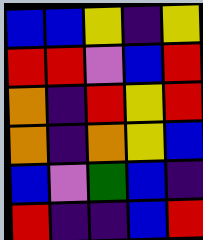[["blue", "blue", "yellow", "indigo", "yellow"], ["red", "red", "violet", "blue", "red"], ["orange", "indigo", "red", "yellow", "red"], ["orange", "indigo", "orange", "yellow", "blue"], ["blue", "violet", "green", "blue", "indigo"], ["red", "indigo", "indigo", "blue", "red"]]